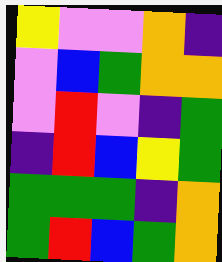[["yellow", "violet", "violet", "orange", "indigo"], ["violet", "blue", "green", "orange", "orange"], ["violet", "red", "violet", "indigo", "green"], ["indigo", "red", "blue", "yellow", "green"], ["green", "green", "green", "indigo", "orange"], ["green", "red", "blue", "green", "orange"]]